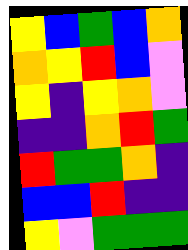[["yellow", "blue", "green", "blue", "orange"], ["orange", "yellow", "red", "blue", "violet"], ["yellow", "indigo", "yellow", "orange", "violet"], ["indigo", "indigo", "orange", "red", "green"], ["red", "green", "green", "orange", "indigo"], ["blue", "blue", "red", "indigo", "indigo"], ["yellow", "violet", "green", "green", "green"]]